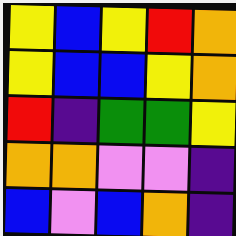[["yellow", "blue", "yellow", "red", "orange"], ["yellow", "blue", "blue", "yellow", "orange"], ["red", "indigo", "green", "green", "yellow"], ["orange", "orange", "violet", "violet", "indigo"], ["blue", "violet", "blue", "orange", "indigo"]]